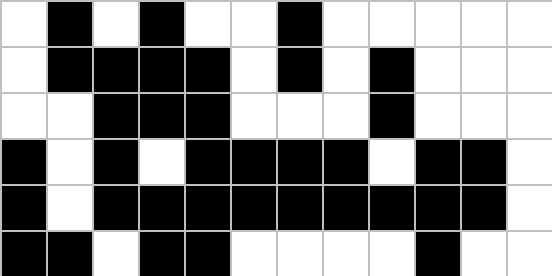[["white", "black", "white", "black", "white", "white", "black", "white", "white", "white", "white", "white"], ["white", "black", "black", "black", "black", "white", "black", "white", "black", "white", "white", "white"], ["white", "white", "black", "black", "black", "white", "white", "white", "black", "white", "white", "white"], ["black", "white", "black", "white", "black", "black", "black", "black", "white", "black", "black", "white"], ["black", "white", "black", "black", "black", "black", "black", "black", "black", "black", "black", "white"], ["black", "black", "white", "black", "black", "white", "white", "white", "white", "black", "white", "white"]]